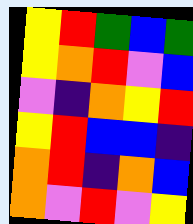[["yellow", "red", "green", "blue", "green"], ["yellow", "orange", "red", "violet", "blue"], ["violet", "indigo", "orange", "yellow", "red"], ["yellow", "red", "blue", "blue", "indigo"], ["orange", "red", "indigo", "orange", "blue"], ["orange", "violet", "red", "violet", "yellow"]]